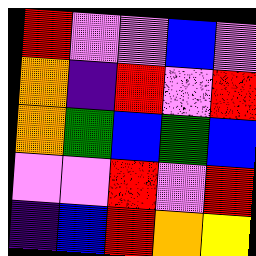[["red", "violet", "violet", "blue", "violet"], ["orange", "indigo", "red", "violet", "red"], ["orange", "green", "blue", "green", "blue"], ["violet", "violet", "red", "violet", "red"], ["indigo", "blue", "red", "orange", "yellow"]]